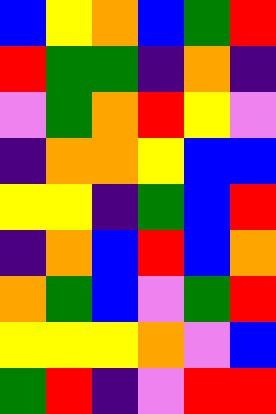[["blue", "yellow", "orange", "blue", "green", "red"], ["red", "green", "green", "indigo", "orange", "indigo"], ["violet", "green", "orange", "red", "yellow", "violet"], ["indigo", "orange", "orange", "yellow", "blue", "blue"], ["yellow", "yellow", "indigo", "green", "blue", "red"], ["indigo", "orange", "blue", "red", "blue", "orange"], ["orange", "green", "blue", "violet", "green", "red"], ["yellow", "yellow", "yellow", "orange", "violet", "blue"], ["green", "red", "indigo", "violet", "red", "red"]]